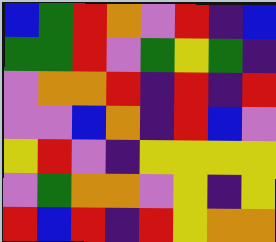[["blue", "green", "red", "orange", "violet", "red", "indigo", "blue"], ["green", "green", "red", "violet", "green", "yellow", "green", "indigo"], ["violet", "orange", "orange", "red", "indigo", "red", "indigo", "red"], ["violet", "violet", "blue", "orange", "indigo", "red", "blue", "violet"], ["yellow", "red", "violet", "indigo", "yellow", "yellow", "yellow", "yellow"], ["violet", "green", "orange", "orange", "violet", "yellow", "indigo", "yellow"], ["red", "blue", "red", "indigo", "red", "yellow", "orange", "orange"]]